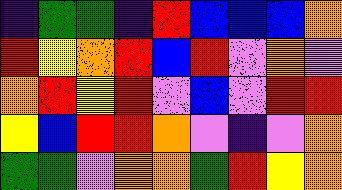[["indigo", "green", "green", "indigo", "red", "blue", "blue", "blue", "orange"], ["red", "yellow", "orange", "red", "blue", "red", "violet", "orange", "violet"], ["orange", "red", "yellow", "red", "violet", "blue", "violet", "red", "red"], ["yellow", "blue", "red", "red", "orange", "violet", "indigo", "violet", "orange"], ["green", "green", "violet", "orange", "orange", "green", "red", "yellow", "orange"]]